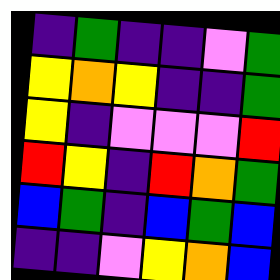[["indigo", "green", "indigo", "indigo", "violet", "green"], ["yellow", "orange", "yellow", "indigo", "indigo", "green"], ["yellow", "indigo", "violet", "violet", "violet", "red"], ["red", "yellow", "indigo", "red", "orange", "green"], ["blue", "green", "indigo", "blue", "green", "blue"], ["indigo", "indigo", "violet", "yellow", "orange", "blue"]]